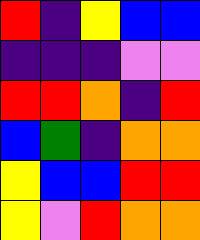[["red", "indigo", "yellow", "blue", "blue"], ["indigo", "indigo", "indigo", "violet", "violet"], ["red", "red", "orange", "indigo", "red"], ["blue", "green", "indigo", "orange", "orange"], ["yellow", "blue", "blue", "red", "red"], ["yellow", "violet", "red", "orange", "orange"]]